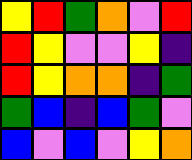[["yellow", "red", "green", "orange", "violet", "red"], ["red", "yellow", "violet", "violet", "yellow", "indigo"], ["red", "yellow", "orange", "orange", "indigo", "green"], ["green", "blue", "indigo", "blue", "green", "violet"], ["blue", "violet", "blue", "violet", "yellow", "orange"]]